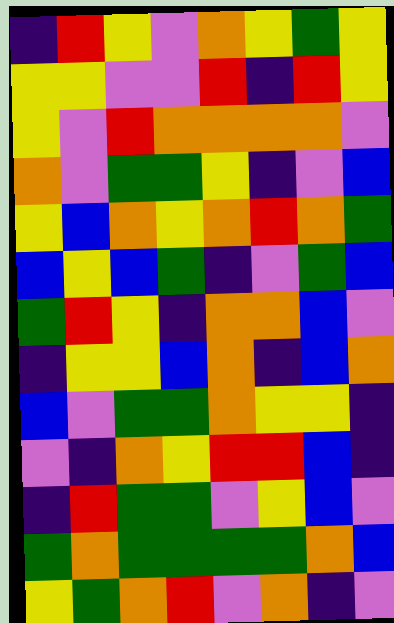[["indigo", "red", "yellow", "violet", "orange", "yellow", "green", "yellow"], ["yellow", "yellow", "violet", "violet", "red", "indigo", "red", "yellow"], ["yellow", "violet", "red", "orange", "orange", "orange", "orange", "violet"], ["orange", "violet", "green", "green", "yellow", "indigo", "violet", "blue"], ["yellow", "blue", "orange", "yellow", "orange", "red", "orange", "green"], ["blue", "yellow", "blue", "green", "indigo", "violet", "green", "blue"], ["green", "red", "yellow", "indigo", "orange", "orange", "blue", "violet"], ["indigo", "yellow", "yellow", "blue", "orange", "indigo", "blue", "orange"], ["blue", "violet", "green", "green", "orange", "yellow", "yellow", "indigo"], ["violet", "indigo", "orange", "yellow", "red", "red", "blue", "indigo"], ["indigo", "red", "green", "green", "violet", "yellow", "blue", "violet"], ["green", "orange", "green", "green", "green", "green", "orange", "blue"], ["yellow", "green", "orange", "red", "violet", "orange", "indigo", "violet"]]